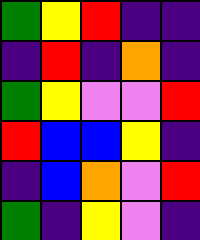[["green", "yellow", "red", "indigo", "indigo"], ["indigo", "red", "indigo", "orange", "indigo"], ["green", "yellow", "violet", "violet", "red"], ["red", "blue", "blue", "yellow", "indigo"], ["indigo", "blue", "orange", "violet", "red"], ["green", "indigo", "yellow", "violet", "indigo"]]